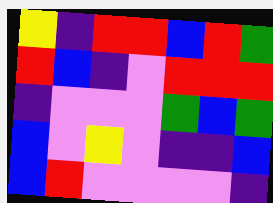[["yellow", "indigo", "red", "red", "blue", "red", "green"], ["red", "blue", "indigo", "violet", "red", "red", "red"], ["indigo", "violet", "violet", "violet", "green", "blue", "green"], ["blue", "violet", "yellow", "violet", "indigo", "indigo", "blue"], ["blue", "red", "violet", "violet", "violet", "violet", "indigo"]]